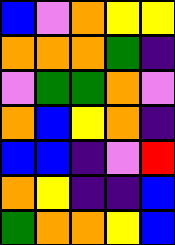[["blue", "violet", "orange", "yellow", "yellow"], ["orange", "orange", "orange", "green", "indigo"], ["violet", "green", "green", "orange", "violet"], ["orange", "blue", "yellow", "orange", "indigo"], ["blue", "blue", "indigo", "violet", "red"], ["orange", "yellow", "indigo", "indigo", "blue"], ["green", "orange", "orange", "yellow", "blue"]]